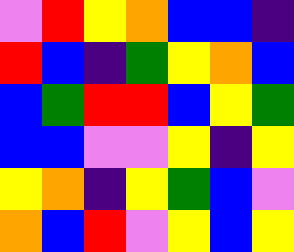[["violet", "red", "yellow", "orange", "blue", "blue", "indigo"], ["red", "blue", "indigo", "green", "yellow", "orange", "blue"], ["blue", "green", "red", "red", "blue", "yellow", "green"], ["blue", "blue", "violet", "violet", "yellow", "indigo", "yellow"], ["yellow", "orange", "indigo", "yellow", "green", "blue", "violet"], ["orange", "blue", "red", "violet", "yellow", "blue", "yellow"]]